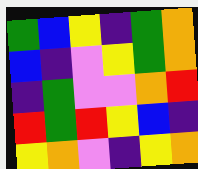[["green", "blue", "yellow", "indigo", "green", "orange"], ["blue", "indigo", "violet", "yellow", "green", "orange"], ["indigo", "green", "violet", "violet", "orange", "red"], ["red", "green", "red", "yellow", "blue", "indigo"], ["yellow", "orange", "violet", "indigo", "yellow", "orange"]]